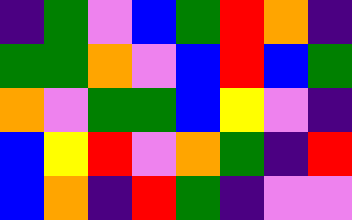[["indigo", "green", "violet", "blue", "green", "red", "orange", "indigo"], ["green", "green", "orange", "violet", "blue", "red", "blue", "green"], ["orange", "violet", "green", "green", "blue", "yellow", "violet", "indigo"], ["blue", "yellow", "red", "violet", "orange", "green", "indigo", "red"], ["blue", "orange", "indigo", "red", "green", "indigo", "violet", "violet"]]